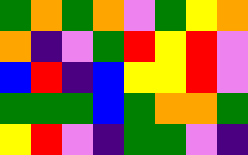[["green", "orange", "green", "orange", "violet", "green", "yellow", "orange"], ["orange", "indigo", "violet", "green", "red", "yellow", "red", "violet"], ["blue", "red", "indigo", "blue", "yellow", "yellow", "red", "violet"], ["green", "green", "green", "blue", "green", "orange", "orange", "green"], ["yellow", "red", "violet", "indigo", "green", "green", "violet", "indigo"]]